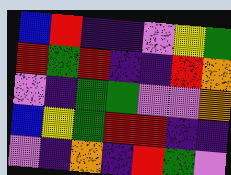[["blue", "red", "indigo", "indigo", "violet", "yellow", "green"], ["red", "green", "red", "indigo", "indigo", "red", "orange"], ["violet", "indigo", "green", "green", "violet", "violet", "orange"], ["blue", "yellow", "green", "red", "red", "indigo", "indigo"], ["violet", "indigo", "orange", "indigo", "red", "green", "violet"]]